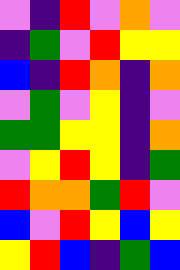[["violet", "indigo", "red", "violet", "orange", "violet"], ["indigo", "green", "violet", "red", "yellow", "yellow"], ["blue", "indigo", "red", "orange", "indigo", "orange"], ["violet", "green", "violet", "yellow", "indigo", "violet"], ["green", "green", "yellow", "yellow", "indigo", "orange"], ["violet", "yellow", "red", "yellow", "indigo", "green"], ["red", "orange", "orange", "green", "red", "violet"], ["blue", "violet", "red", "yellow", "blue", "yellow"], ["yellow", "red", "blue", "indigo", "green", "blue"]]